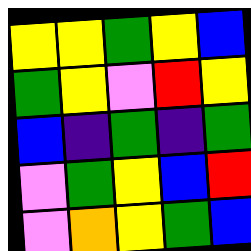[["yellow", "yellow", "green", "yellow", "blue"], ["green", "yellow", "violet", "red", "yellow"], ["blue", "indigo", "green", "indigo", "green"], ["violet", "green", "yellow", "blue", "red"], ["violet", "orange", "yellow", "green", "blue"]]